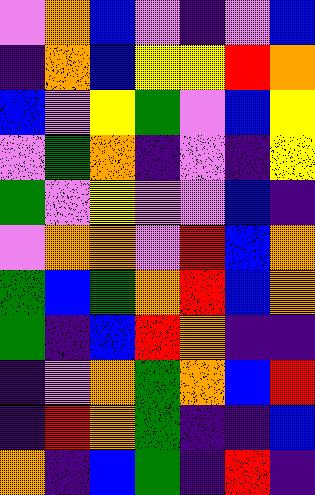[["violet", "orange", "blue", "violet", "indigo", "violet", "blue"], ["indigo", "orange", "blue", "yellow", "yellow", "red", "orange"], ["blue", "violet", "yellow", "green", "violet", "blue", "yellow"], ["violet", "green", "orange", "indigo", "violet", "indigo", "yellow"], ["green", "violet", "yellow", "violet", "violet", "blue", "indigo"], ["violet", "orange", "orange", "violet", "red", "blue", "orange"], ["green", "blue", "green", "orange", "red", "blue", "orange"], ["green", "indigo", "blue", "red", "orange", "indigo", "indigo"], ["indigo", "violet", "orange", "green", "orange", "blue", "red"], ["indigo", "red", "orange", "green", "indigo", "indigo", "blue"], ["orange", "indigo", "blue", "green", "indigo", "red", "indigo"]]